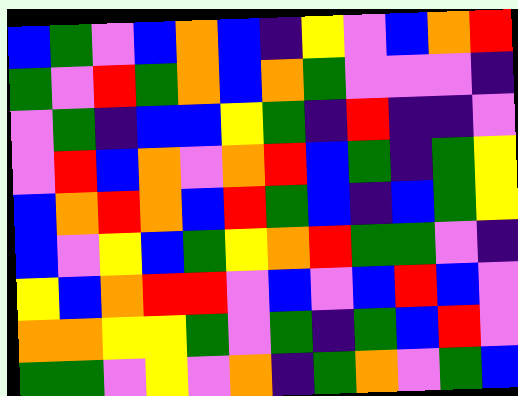[["blue", "green", "violet", "blue", "orange", "blue", "indigo", "yellow", "violet", "blue", "orange", "red"], ["green", "violet", "red", "green", "orange", "blue", "orange", "green", "violet", "violet", "violet", "indigo"], ["violet", "green", "indigo", "blue", "blue", "yellow", "green", "indigo", "red", "indigo", "indigo", "violet"], ["violet", "red", "blue", "orange", "violet", "orange", "red", "blue", "green", "indigo", "green", "yellow"], ["blue", "orange", "red", "orange", "blue", "red", "green", "blue", "indigo", "blue", "green", "yellow"], ["blue", "violet", "yellow", "blue", "green", "yellow", "orange", "red", "green", "green", "violet", "indigo"], ["yellow", "blue", "orange", "red", "red", "violet", "blue", "violet", "blue", "red", "blue", "violet"], ["orange", "orange", "yellow", "yellow", "green", "violet", "green", "indigo", "green", "blue", "red", "violet"], ["green", "green", "violet", "yellow", "violet", "orange", "indigo", "green", "orange", "violet", "green", "blue"]]